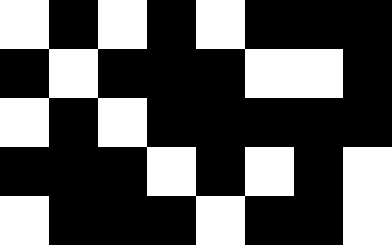[["white", "black", "white", "black", "white", "black", "black", "black"], ["black", "white", "black", "black", "black", "white", "white", "black"], ["white", "black", "white", "black", "black", "black", "black", "black"], ["black", "black", "black", "white", "black", "white", "black", "white"], ["white", "black", "black", "black", "white", "black", "black", "white"]]